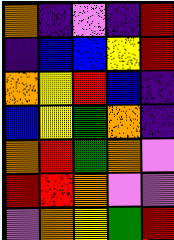[["orange", "indigo", "violet", "indigo", "red"], ["indigo", "blue", "blue", "yellow", "red"], ["orange", "yellow", "red", "blue", "indigo"], ["blue", "yellow", "green", "orange", "indigo"], ["orange", "red", "green", "orange", "violet"], ["red", "red", "orange", "violet", "violet"], ["violet", "orange", "yellow", "green", "red"]]